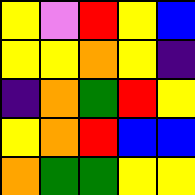[["yellow", "violet", "red", "yellow", "blue"], ["yellow", "yellow", "orange", "yellow", "indigo"], ["indigo", "orange", "green", "red", "yellow"], ["yellow", "orange", "red", "blue", "blue"], ["orange", "green", "green", "yellow", "yellow"]]